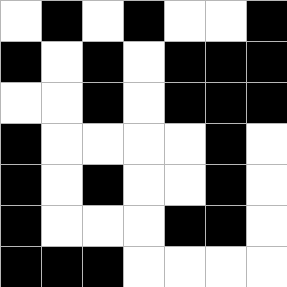[["white", "black", "white", "black", "white", "white", "black"], ["black", "white", "black", "white", "black", "black", "black"], ["white", "white", "black", "white", "black", "black", "black"], ["black", "white", "white", "white", "white", "black", "white"], ["black", "white", "black", "white", "white", "black", "white"], ["black", "white", "white", "white", "black", "black", "white"], ["black", "black", "black", "white", "white", "white", "white"]]